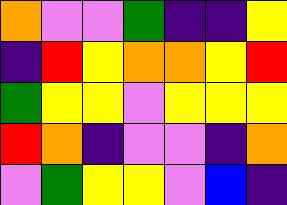[["orange", "violet", "violet", "green", "indigo", "indigo", "yellow"], ["indigo", "red", "yellow", "orange", "orange", "yellow", "red"], ["green", "yellow", "yellow", "violet", "yellow", "yellow", "yellow"], ["red", "orange", "indigo", "violet", "violet", "indigo", "orange"], ["violet", "green", "yellow", "yellow", "violet", "blue", "indigo"]]